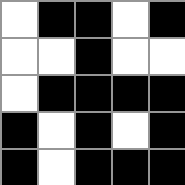[["white", "black", "black", "white", "black"], ["white", "white", "black", "white", "white"], ["white", "black", "black", "black", "black"], ["black", "white", "black", "white", "black"], ["black", "white", "black", "black", "black"]]